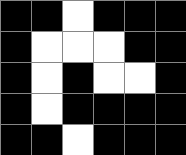[["black", "black", "white", "black", "black", "black"], ["black", "white", "white", "white", "black", "black"], ["black", "white", "black", "white", "white", "black"], ["black", "white", "black", "black", "black", "black"], ["black", "black", "white", "black", "black", "black"]]